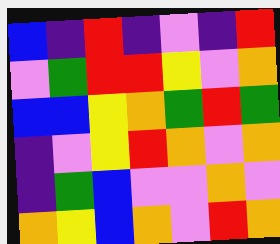[["blue", "indigo", "red", "indigo", "violet", "indigo", "red"], ["violet", "green", "red", "red", "yellow", "violet", "orange"], ["blue", "blue", "yellow", "orange", "green", "red", "green"], ["indigo", "violet", "yellow", "red", "orange", "violet", "orange"], ["indigo", "green", "blue", "violet", "violet", "orange", "violet"], ["orange", "yellow", "blue", "orange", "violet", "red", "orange"]]